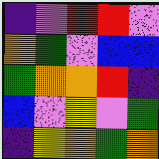[["indigo", "violet", "red", "red", "violet"], ["orange", "green", "violet", "blue", "blue"], ["green", "orange", "orange", "red", "indigo"], ["blue", "violet", "yellow", "violet", "green"], ["indigo", "yellow", "orange", "green", "orange"]]